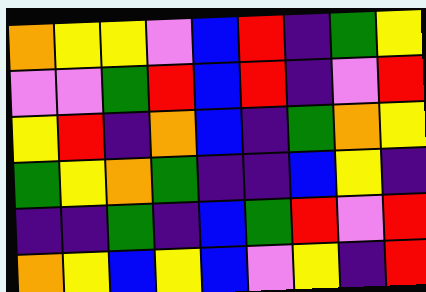[["orange", "yellow", "yellow", "violet", "blue", "red", "indigo", "green", "yellow"], ["violet", "violet", "green", "red", "blue", "red", "indigo", "violet", "red"], ["yellow", "red", "indigo", "orange", "blue", "indigo", "green", "orange", "yellow"], ["green", "yellow", "orange", "green", "indigo", "indigo", "blue", "yellow", "indigo"], ["indigo", "indigo", "green", "indigo", "blue", "green", "red", "violet", "red"], ["orange", "yellow", "blue", "yellow", "blue", "violet", "yellow", "indigo", "red"]]